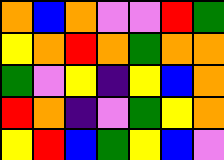[["orange", "blue", "orange", "violet", "violet", "red", "green"], ["yellow", "orange", "red", "orange", "green", "orange", "orange"], ["green", "violet", "yellow", "indigo", "yellow", "blue", "orange"], ["red", "orange", "indigo", "violet", "green", "yellow", "orange"], ["yellow", "red", "blue", "green", "yellow", "blue", "violet"]]